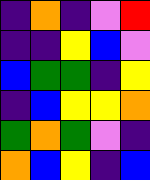[["indigo", "orange", "indigo", "violet", "red"], ["indigo", "indigo", "yellow", "blue", "violet"], ["blue", "green", "green", "indigo", "yellow"], ["indigo", "blue", "yellow", "yellow", "orange"], ["green", "orange", "green", "violet", "indigo"], ["orange", "blue", "yellow", "indigo", "blue"]]